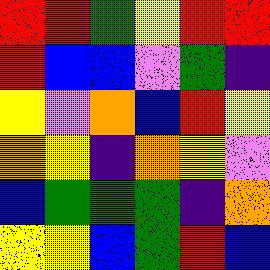[["red", "red", "green", "yellow", "red", "red"], ["red", "blue", "blue", "violet", "green", "indigo"], ["yellow", "violet", "orange", "blue", "red", "yellow"], ["orange", "yellow", "indigo", "orange", "yellow", "violet"], ["blue", "green", "green", "green", "indigo", "orange"], ["yellow", "yellow", "blue", "green", "red", "blue"]]